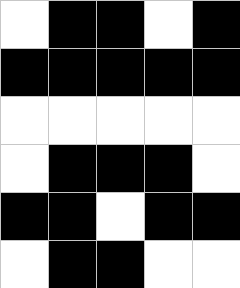[["white", "black", "black", "white", "black"], ["black", "black", "black", "black", "black"], ["white", "white", "white", "white", "white"], ["white", "black", "black", "black", "white"], ["black", "black", "white", "black", "black"], ["white", "black", "black", "white", "white"]]